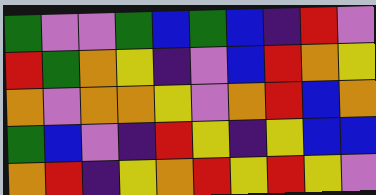[["green", "violet", "violet", "green", "blue", "green", "blue", "indigo", "red", "violet"], ["red", "green", "orange", "yellow", "indigo", "violet", "blue", "red", "orange", "yellow"], ["orange", "violet", "orange", "orange", "yellow", "violet", "orange", "red", "blue", "orange"], ["green", "blue", "violet", "indigo", "red", "yellow", "indigo", "yellow", "blue", "blue"], ["orange", "red", "indigo", "yellow", "orange", "red", "yellow", "red", "yellow", "violet"]]